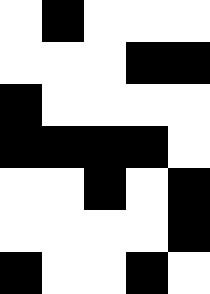[["white", "black", "white", "white", "white"], ["white", "white", "white", "black", "black"], ["black", "white", "white", "white", "white"], ["black", "black", "black", "black", "white"], ["white", "white", "black", "white", "black"], ["white", "white", "white", "white", "black"], ["black", "white", "white", "black", "white"]]